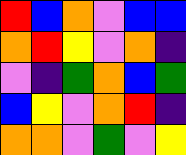[["red", "blue", "orange", "violet", "blue", "blue"], ["orange", "red", "yellow", "violet", "orange", "indigo"], ["violet", "indigo", "green", "orange", "blue", "green"], ["blue", "yellow", "violet", "orange", "red", "indigo"], ["orange", "orange", "violet", "green", "violet", "yellow"]]